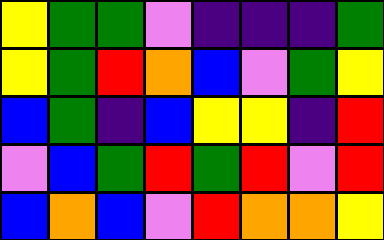[["yellow", "green", "green", "violet", "indigo", "indigo", "indigo", "green"], ["yellow", "green", "red", "orange", "blue", "violet", "green", "yellow"], ["blue", "green", "indigo", "blue", "yellow", "yellow", "indigo", "red"], ["violet", "blue", "green", "red", "green", "red", "violet", "red"], ["blue", "orange", "blue", "violet", "red", "orange", "orange", "yellow"]]